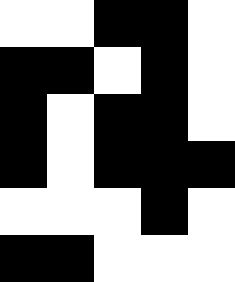[["white", "white", "black", "black", "white"], ["black", "black", "white", "black", "white"], ["black", "white", "black", "black", "white"], ["black", "white", "black", "black", "black"], ["white", "white", "white", "black", "white"], ["black", "black", "white", "white", "white"]]